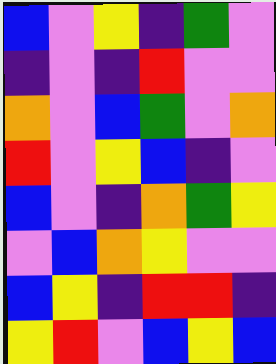[["blue", "violet", "yellow", "indigo", "green", "violet"], ["indigo", "violet", "indigo", "red", "violet", "violet"], ["orange", "violet", "blue", "green", "violet", "orange"], ["red", "violet", "yellow", "blue", "indigo", "violet"], ["blue", "violet", "indigo", "orange", "green", "yellow"], ["violet", "blue", "orange", "yellow", "violet", "violet"], ["blue", "yellow", "indigo", "red", "red", "indigo"], ["yellow", "red", "violet", "blue", "yellow", "blue"]]